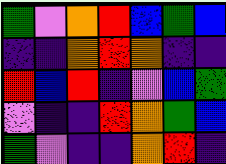[["green", "violet", "orange", "red", "blue", "green", "blue"], ["indigo", "indigo", "orange", "red", "orange", "indigo", "indigo"], ["red", "blue", "red", "indigo", "violet", "blue", "green"], ["violet", "indigo", "indigo", "red", "orange", "green", "blue"], ["green", "violet", "indigo", "indigo", "orange", "red", "indigo"]]